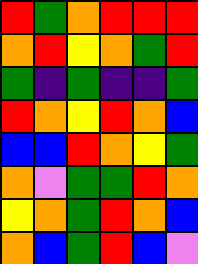[["red", "green", "orange", "red", "red", "red"], ["orange", "red", "yellow", "orange", "green", "red"], ["green", "indigo", "green", "indigo", "indigo", "green"], ["red", "orange", "yellow", "red", "orange", "blue"], ["blue", "blue", "red", "orange", "yellow", "green"], ["orange", "violet", "green", "green", "red", "orange"], ["yellow", "orange", "green", "red", "orange", "blue"], ["orange", "blue", "green", "red", "blue", "violet"]]